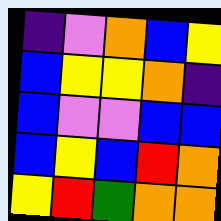[["indigo", "violet", "orange", "blue", "yellow"], ["blue", "yellow", "yellow", "orange", "indigo"], ["blue", "violet", "violet", "blue", "blue"], ["blue", "yellow", "blue", "red", "orange"], ["yellow", "red", "green", "orange", "orange"]]